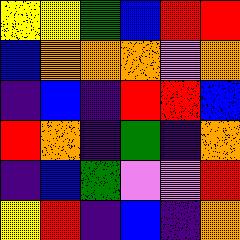[["yellow", "yellow", "green", "blue", "red", "red"], ["blue", "orange", "orange", "orange", "violet", "orange"], ["indigo", "blue", "indigo", "red", "red", "blue"], ["red", "orange", "indigo", "green", "indigo", "orange"], ["indigo", "blue", "green", "violet", "violet", "red"], ["yellow", "red", "indigo", "blue", "indigo", "orange"]]